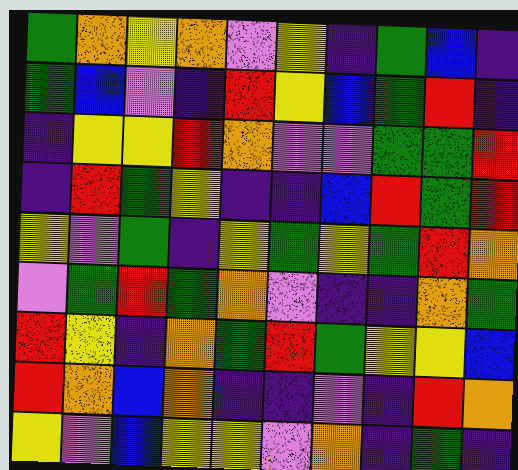[["green", "orange", "yellow", "orange", "violet", "yellow", "indigo", "green", "blue", "indigo"], ["green", "blue", "violet", "indigo", "red", "yellow", "blue", "green", "red", "indigo"], ["indigo", "yellow", "yellow", "red", "orange", "violet", "violet", "green", "green", "red"], ["indigo", "red", "green", "yellow", "indigo", "indigo", "blue", "red", "green", "red"], ["yellow", "violet", "green", "indigo", "yellow", "green", "yellow", "green", "red", "orange"], ["violet", "green", "red", "green", "orange", "violet", "indigo", "indigo", "orange", "green"], ["red", "yellow", "indigo", "orange", "green", "red", "green", "yellow", "yellow", "blue"], ["red", "orange", "blue", "orange", "indigo", "indigo", "violet", "indigo", "red", "orange"], ["yellow", "violet", "blue", "yellow", "yellow", "violet", "orange", "indigo", "green", "indigo"]]